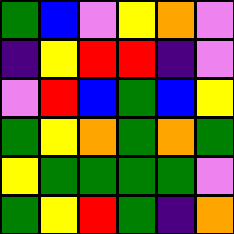[["green", "blue", "violet", "yellow", "orange", "violet"], ["indigo", "yellow", "red", "red", "indigo", "violet"], ["violet", "red", "blue", "green", "blue", "yellow"], ["green", "yellow", "orange", "green", "orange", "green"], ["yellow", "green", "green", "green", "green", "violet"], ["green", "yellow", "red", "green", "indigo", "orange"]]